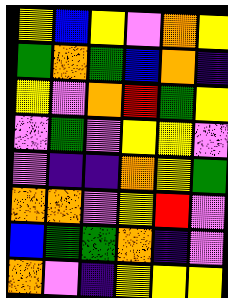[["yellow", "blue", "yellow", "violet", "orange", "yellow"], ["green", "orange", "green", "blue", "orange", "indigo"], ["yellow", "violet", "orange", "red", "green", "yellow"], ["violet", "green", "violet", "yellow", "yellow", "violet"], ["violet", "indigo", "indigo", "orange", "yellow", "green"], ["orange", "orange", "violet", "yellow", "red", "violet"], ["blue", "green", "green", "orange", "indigo", "violet"], ["orange", "violet", "indigo", "yellow", "yellow", "yellow"]]